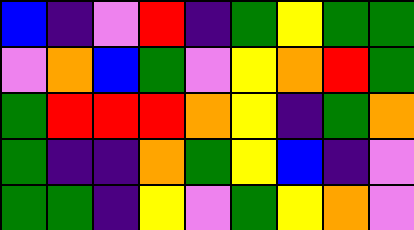[["blue", "indigo", "violet", "red", "indigo", "green", "yellow", "green", "green"], ["violet", "orange", "blue", "green", "violet", "yellow", "orange", "red", "green"], ["green", "red", "red", "red", "orange", "yellow", "indigo", "green", "orange"], ["green", "indigo", "indigo", "orange", "green", "yellow", "blue", "indigo", "violet"], ["green", "green", "indigo", "yellow", "violet", "green", "yellow", "orange", "violet"]]